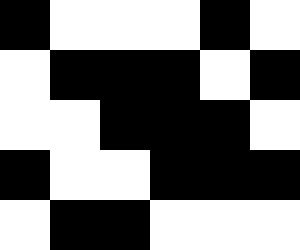[["black", "white", "white", "white", "black", "white"], ["white", "black", "black", "black", "white", "black"], ["white", "white", "black", "black", "black", "white"], ["black", "white", "white", "black", "black", "black"], ["white", "black", "black", "white", "white", "white"]]